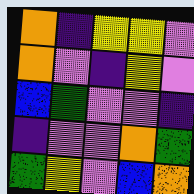[["orange", "indigo", "yellow", "yellow", "violet"], ["orange", "violet", "indigo", "yellow", "violet"], ["blue", "green", "violet", "violet", "indigo"], ["indigo", "violet", "violet", "orange", "green"], ["green", "yellow", "violet", "blue", "orange"]]